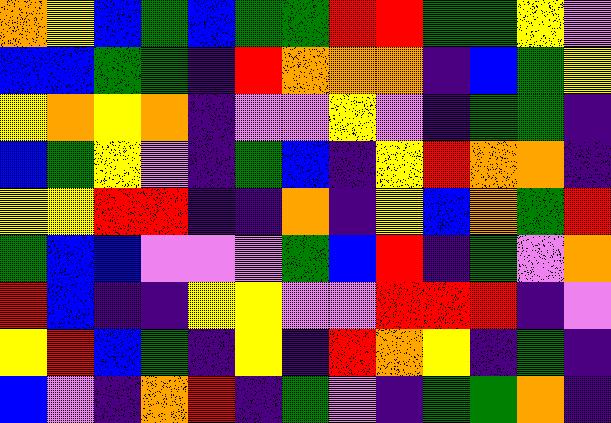[["orange", "yellow", "blue", "green", "blue", "green", "green", "red", "red", "green", "green", "yellow", "violet"], ["blue", "blue", "green", "green", "indigo", "red", "orange", "orange", "orange", "indigo", "blue", "green", "yellow"], ["yellow", "orange", "yellow", "orange", "indigo", "violet", "violet", "yellow", "violet", "indigo", "green", "green", "indigo"], ["blue", "green", "yellow", "violet", "indigo", "green", "blue", "indigo", "yellow", "red", "orange", "orange", "indigo"], ["yellow", "yellow", "red", "red", "indigo", "indigo", "orange", "indigo", "yellow", "blue", "orange", "green", "red"], ["green", "blue", "blue", "violet", "violet", "violet", "green", "blue", "red", "indigo", "green", "violet", "orange"], ["red", "blue", "indigo", "indigo", "yellow", "yellow", "violet", "violet", "red", "red", "red", "indigo", "violet"], ["yellow", "red", "blue", "green", "indigo", "yellow", "indigo", "red", "orange", "yellow", "indigo", "green", "indigo"], ["blue", "violet", "indigo", "orange", "red", "indigo", "green", "violet", "indigo", "green", "green", "orange", "indigo"]]